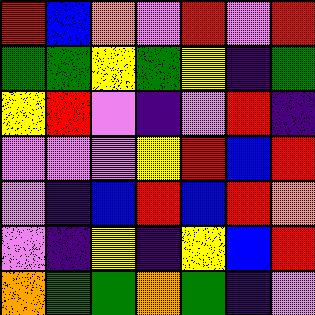[["red", "blue", "orange", "violet", "red", "violet", "red"], ["green", "green", "yellow", "green", "yellow", "indigo", "green"], ["yellow", "red", "violet", "indigo", "violet", "red", "indigo"], ["violet", "violet", "violet", "yellow", "red", "blue", "red"], ["violet", "indigo", "blue", "red", "blue", "red", "orange"], ["violet", "indigo", "yellow", "indigo", "yellow", "blue", "red"], ["orange", "green", "green", "orange", "green", "indigo", "violet"]]